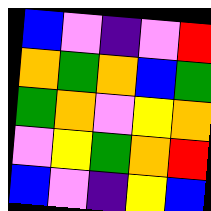[["blue", "violet", "indigo", "violet", "red"], ["orange", "green", "orange", "blue", "green"], ["green", "orange", "violet", "yellow", "orange"], ["violet", "yellow", "green", "orange", "red"], ["blue", "violet", "indigo", "yellow", "blue"]]